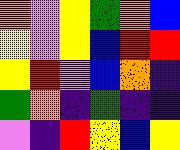[["orange", "violet", "yellow", "green", "orange", "blue"], ["yellow", "violet", "yellow", "blue", "red", "red"], ["yellow", "red", "violet", "blue", "orange", "indigo"], ["green", "orange", "indigo", "green", "indigo", "indigo"], ["violet", "indigo", "red", "yellow", "blue", "yellow"]]